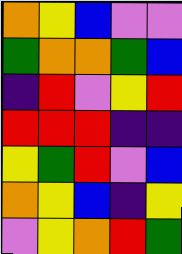[["orange", "yellow", "blue", "violet", "violet"], ["green", "orange", "orange", "green", "blue"], ["indigo", "red", "violet", "yellow", "red"], ["red", "red", "red", "indigo", "indigo"], ["yellow", "green", "red", "violet", "blue"], ["orange", "yellow", "blue", "indigo", "yellow"], ["violet", "yellow", "orange", "red", "green"]]